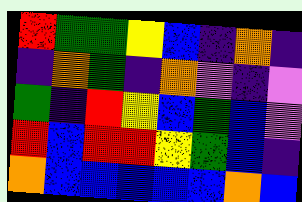[["red", "green", "green", "yellow", "blue", "indigo", "orange", "indigo"], ["indigo", "orange", "green", "indigo", "orange", "violet", "indigo", "violet"], ["green", "indigo", "red", "yellow", "blue", "green", "blue", "violet"], ["red", "blue", "red", "red", "yellow", "green", "blue", "indigo"], ["orange", "blue", "blue", "blue", "blue", "blue", "orange", "blue"]]